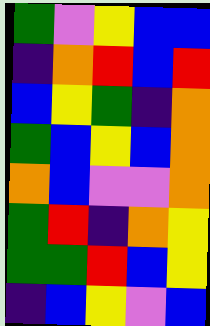[["green", "violet", "yellow", "blue", "blue"], ["indigo", "orange", "red", "blue", "red"], ["blue", "yellow", "green", "indigo", "orange"], ["green", "blue", "yellow", "blue", "orange"], ["orange", "blue", "violet", "violet", "orange"], ["green", "red", "indigo", "orange", "yellow"], ["green", "green", "red", "blue", "yellow"], ["indigo", "blue", "yellow", "violet", "blue"]]